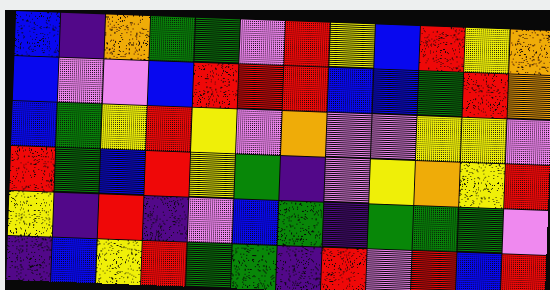[["blue", "indigo", "orange", "green", "green", "violet", "red", "yellow", "blue", "red", "yellow", "orange"], ["blue", "violet", "violet", "blue", "red", "red", "red", "blue", "blue", "green", "red", "orange"], ["blue", "green", "yellow", "red", "yellow", "violet", "orange", "violet", "violet", "yellow", "yellow", "violet"], ["red", "green", "blue", "red", "yellow", "green", "indigo", "violet", "yellow", "orange", "yellow", "red"], ["yellow", "indigo", "red", "indigo", "violet", "blue", "green", "indigo", "green", "green", "green", "violet"], ["indigo", "blue", "yellow", "red", "green", "green", "indigo", "red", "violet", "red", "blue", "red"]]